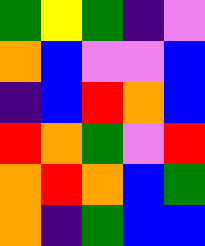[["green", "yellow", "green", "indigo", "violet"], ["orange", "blue", "violet", "violet", "blue"], ["indigo", "blue", "red", "orange", "blue"], ["red", "orange", "green", "violet", "red"], ["orange", "red", "orange", "blue", "green"], ["orange", "indigo", "green", "blue", "blue"]]